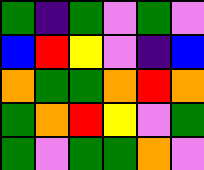[["green", "indigo", "green", "violet", "green", "violet"], ["blue", "red", "yellow", "violet", "indigo", "blue"], ["orange", "green", "green", "orange", "red", "orange"], ["green", "orange", "red", "yellow", "violet", "green"], ["green", "violet", "green", "green", "orange", "violet"]]